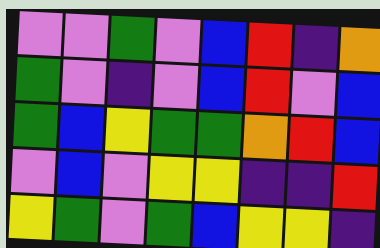[["violet", "violet", "green", "violet", "blue", "red", "indigo", "orange"], ["green", "violet", "indigo", "violet", "blue", "red", "violet", "blue"], ["green", "blue", "yellow", "green", "green", "orange", "red", "blue"], ["violet", "blue", "violet", "yellow", "yellow", "indigo", "indigo", "red"], ["yellow", "green", "violet", "green", "blue", "yellow", "yellow", "indigo"]]